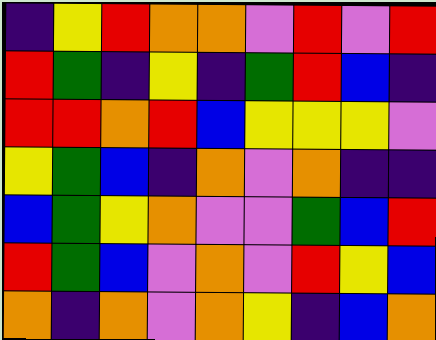[["indigo", "yellow", "red", "orange", "orange", "violet", "red", "violet", "red"], ["red", "green", "indigo", "yellow", "indigo", "green", "red", "blue", "indigo"], ["red", "red", "orange", "red", "blue", "yellow", "yellow", "yellow", "violet"], ["yellow", "green", "blue", "indigo", "orange", "violet", "orange", "indigo", "indigo"], ["blue", "green", "yellow", "orange", "violet", "violet", "green", "blue", "red"], ["red", "green", "blue", "violet", "orange", "violet", "red", "yellow", "blue"], ["orange", "indigo", "orange", "violet", "orange", "yellow", "indigo", "blue", "orange"]]